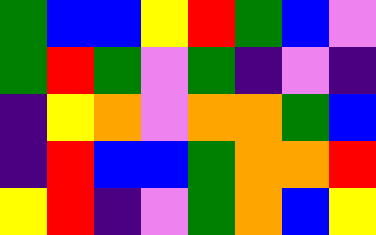[["green", "blue", "blue", "yellow", "red", "green", "blue", "violet"], ["green", "red", "green", "violet", "green", "indigo", "violet", "indigo"], ["indigo", "yellow", "orange", "violet", "orange", "orange", "green", "blue"], ["indigo", "red", "blue", "blue", "green", "orange", "orange", "red"], ["yellow", "red", "indigo", "violet", "green", "orange", "blue", "yellow"]]